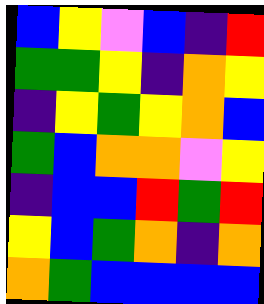[["blue", "yellow", "violet", "blue", "indigo", "red"], ["green", "green", "yellow", "indigo", "orange", "yellow"], ["indigo", "yellow", "green", "yellow", "orange", "blue"], ["green", "blue", "orange", "orange", "violet", "yellow"], ["indigo", "blue", "blue", "red", "green", "red"], ["yellow", "blue", "green", "orange", "indigo", "orange"], ["orange", "green", "blue", "blue", "blue", "blue"]]